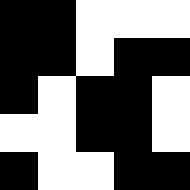[["black", "black", "white", "white", "white"], ["black", "black", "white", "black", "black"], ["black", "white", "black", "black", "white"], ["white", "white", "black", "black", "white"], ["black", "white", "white", "black", "black"]]